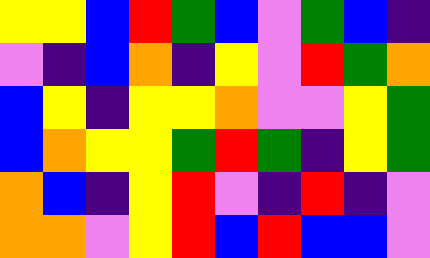[["yellow", "yellow", "blue", "red", "green", "blue", "violet", "green", "blue", "indigo"], ["violet", "indigo", "blue", "orange", "indigo", "yellow", "violet", "red", "green", "orange"], ["blue", "yellow", "indigo", "yellow", "yellow", "orange", "violet", "violet", "yellow", "green"], ["blue", "orange", "yellow", "yellow", "green", "red", "green", "indigo", "yellow", "green"], ["orange", "blue", "indigo", "yellow", "red", "violet", "indigo", "red", "indigo", "violet"], ["orange", "orange", "violet", "yellow", "red", "blue", "red", "blue", "blue", "violet"]]